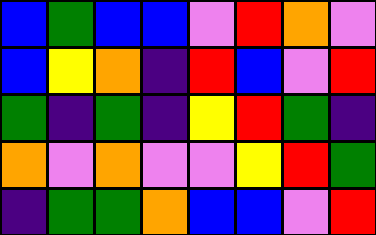[["blue", "green", "blue", "blue", "violet", "red", "orange", "violet"], ["blue", "yellow", "orange", "indigo", "red", "blue", "violet", "red"], ["green", "indigo", "green", "indigo", "yellow", "red", "green", "indigo"], ["orange", "violet", "orange", "violet", "violet", "yellow", "red", "green"], ["indigo", "green", "green", "orange", "blue", "blue", "violet", "red"]]